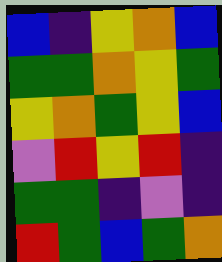[["blue", "indigo", "yellow", "orange", "blue"], ["green", "green", "orange", "yellow", "green"], ["yellow", "orange", "green", "yellow", "blue"], ["violet", "red", "yellow", "red", "indigo"], ["green", "green", "indigo", "violet", "indigo"], ["red", "green", "blue", "green", "orange"]]